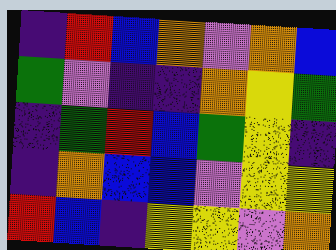[["indigo", "red", "blue", "orange", "violet", "orange", "blue"], ["green", "violet", "indigo", "indigo", "orange", "yellow", "green"], ["indigo", "green", "red", "blue", "green", "yellow", "indigo"], ["indigo", "orange", "blue", "blue", "violet", "yellow", "yellow"], ["red", "blue", "indigo", "yellow", "yellow", "violet", "orange"]]